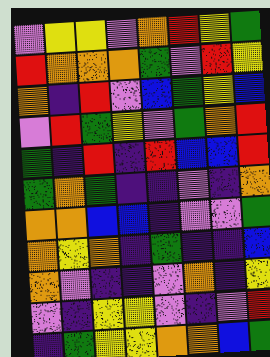[["violet", "yellow", "yellow", "violet", "orange", "red", "yellow", "green"], ["red", "orange", "orange", "orange", "green", "violet", "red", "yellow"], ["orange", "indigo", "red", "violet", "blue", "green", "yellow", "blue"], ["violet", "red", "green", "yellow", "violet", "green", "orange", "red"], ["green", "indigo", "red", "indigo", "red", "blue", "blue", "red"], ["green", "orange", "green", "indigo", "indigo", "violet", "indigo", "orange"], ["orange", "orange", "blue", "blue", "indigo", "violet", "violet", "green"], ["orange", "yellow", "orange", "indigo", "green", "indigo", "indigo", "blue"], ["orange", "violet", "indigo", "indigo", "violet", "orange", "indigo", "yellow"], ["violet", "indigo", "yellow", "yellow", "violet", "indigo", "violet", "red"], ["indigo", "green", "yellow", "yellow", "orange", "orange", "blue", "green"]]